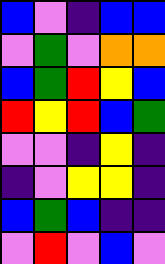[["blue", "violet", "indigo", "blue", "blue"], ["violet", "green", "violet", "orange", "orange"], ["blue", "green", "red", "yellow", "blue"], ["red", "yellow", "red", "blue", "green"], ["violet", "violet", "indigo", "yellow", "indigo"], ["indigo", "violet", "yellow", "yellow", "indigo"], ["blue", "green", "blue", "indigo", "indigo"], ["violet", "red", "violet", "blue", "violet"]]